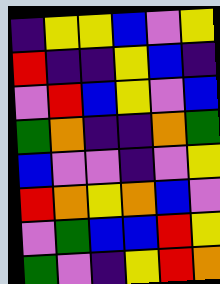[["indigo", "yellow", "yellow", "blue", "violet", "yellow"], ["red", "indigo", "indigo", "yellow", "blue", "indigo"], ["violet", "red", "blue", "yellow", "violet", "blue"], ["green", "orange", "indigo", "indigo", "orange", "green"], ["blue", "violet", "violet", "indigo", "violet", "yellow"], ["red", "orange", "yellow", "orange", "blue", "violet"], ["violet", "green", "blue", "blue", "red", "yellow"], ["green", "violet", "indigo", "yellow", "red", "orange"]]